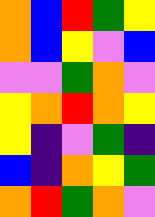[["orange", "blue", "red", "green", "yellow"], ["orange", "blue", "yellow", "violet", "blue"], ["violet", "violet", "green", "orange", "violet"], ["yellow", "orange", "red", "orange", "yellow"], ["yellow", "indigo", "violet", "green", "indigo"], ["blue", "indigo", "orange", "yellow", "green"], ["orange", "red", "green", "orange", "violet"]]